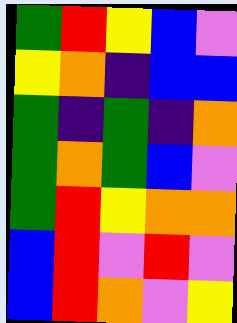[["green", "red", "yellow", "blue", "violet"], ["yellow", "orange", "indigo", "blue", "blue"], ["green", "indigo", "green", "indigo", "orange"], ["green", "orange", "green", "blue", "violet"], ["green", "red", "yellow", "orange", "orange"], ["blue", "red", "violet", "red", "violet"], ["blue", "red", "orange", "violet", "yellow"]]